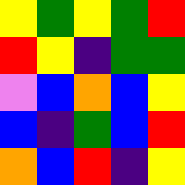[["yellow", "green", "yellow", "green", "red"], ["red", "yellow", "indigo", "green", "green"], ["violet", "blue", "orange", "blue", "yellow"], ["blue", "indigo", "green", "blue", "red"], ["orange", "blue", "red", "indigo", "yellow"]]